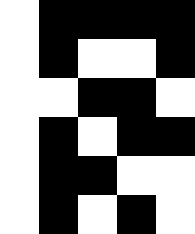[["white", "black", "black", "black", "black"], ["white", "black", "white", "white", "black"], ["white", "white", "black", "black", "white"], ["white", "black", "white", "black", "black"], ["white", "black", "black", "white", "white"], ["white", "black", "white", "black", "white"]]